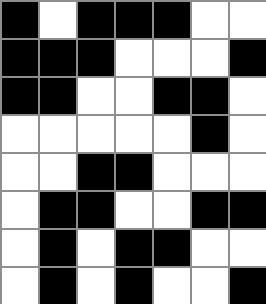[["black", "white", "black", "black", "black", "white", "white"], ["black", "black", "black", "white", "white", "white", "black"], ["black", "black", "white", "white", "black", "black", "white"], ["white", "white", "white", "white", "white", "black", "white"], ["white", "white", "black", "black", "white", "white", "white"], ["white", "black", "black", "white", "white", "black", "black"], ["white", "black", "white", "black", "black", "white", "white"], ["white", "black", "white", "black", "white", "white", "black"]]